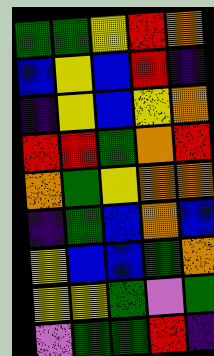[["green", "green", "yellow", "red", "orange"], ["blue", "yellow", "blue", "red", "indigo"], ["indigo", "yellow", "blue", "yellow", "orange"], ["red", "red", "green", "orange", "red"], ["orange", "green", "yellow", "orange", "orange"], ["indigo", "green", "blue", "orange", "blue"], ["yellow", "blue", "blue", "green", "orange"], ["yellow", "yellow", "green", "violet", "green"], ["violet", "green", "green", "red", "indigo"]]